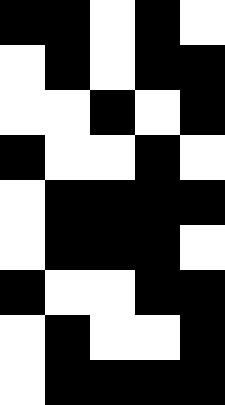[["black", "black", "white", "black", "white"], ["white", "black", "white", "black", "black"], ["white", "white", "black", "white", "black"], ["black", "white", "white", "black", "white"], ["white", "black", "black", "black", "black"], ["white", "black", "black", "black", "white"], ["black", "white", "white", "black", "black"], ["white", "black", "white", "white", "black"], ["white", "black", "black", "black", "black"]]